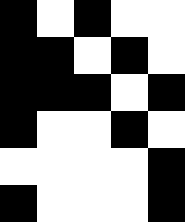[["black", "white", "black", "white", "white"], ["black", "black", "white", "black", "white"], ["black", "black", "black", "white", "black"], ["black", "white", "white", "black", "white"], ["white", "white", "white", "white", "black"], ["black", "white", "white", "white", "black"]]